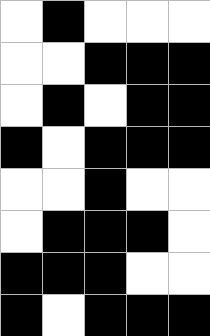[["white", "black", "white", "white", "white"], ["white", "white", "black", "black", "black"], ["white", "black", "white", "black", "black"], ["black", "white", "black", "black", "black"], ["white", "white", "black", "white", "white"], ["white", "black", "black", "black", "white"], ["black", "black", "black", "white", "white"], ["black", "white", "black", "black", "black"]]